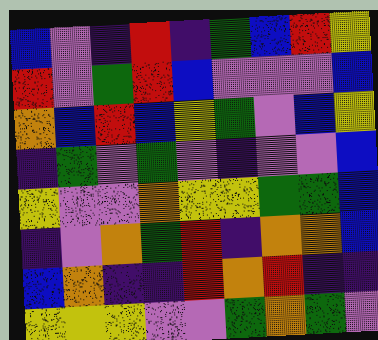[["blue", "violet", "indigo", "red", "indigo", "green", "blue", "red", "yellow"], ["red", "violet", "green", "red", "blue", "violet", "violet", "violet", "blue"], ["orange", "blue", "red", "blue", "yellow", "green", "violet", "blue", "yellow"], ["indigo", "green", "violet", "green", "violet", "indigo", "violet", "violet", "blue"], ["yellow", "violet", "violet", "orange", "yellow", "yellow", "green", "green", "blue"], ["indigo", "violet", "orange", "green", "red", "indigo", "orange", "orange", "blue"], ["blue", "orange", "indigo", "indigo", "red", "orange", "red", "indigo", "indigo"], ["yellow", "yellow", "yellow", "violet", "violet", "green", "orange", "green", "violet"]]